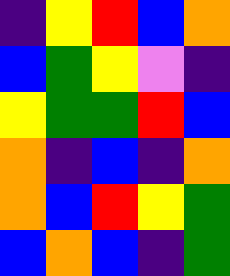[["indigo", "yellow", "red", "blue", "orange"], ["blue", "green", "yellow", "violet", "indigo"], ["yellow", "green", "green", "red", "blue"], ["orange", "indigo", "blue", "indigo", "orange"], ["orange", "blue", "red", "yellow", "green"], ["blue", "orange", "blue", "indigo", "green"]]